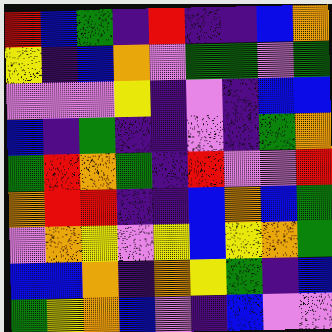[["red", "blue", "green", "indigo", "red", "indigo", "indigo", "blue", "orange"], ["yellow", "indigo", "blue", "orange", "violet", "green", "green", "violet", "green"], ["violet", "violet", "violet", "yellow", "indigo", "violet", "indigo", "blue", "blue"], ["blue", "indigo", "green", "indigo", "indigo", "violet", "indigo", "green", "orange"], ["green", "red", "orange", "green", "indigo", "red", "violet", "violet", "red"], ["orange", "red", "red", "indigo", "indigo", "blue", "orange", "blue", "green"], ["violet", "orange", "yellow", "violet", "yellow", "blue", "yellow", "orange", "green"], ["blue", "blue", "orange", "indigo", "orange", "yellow", "green", "indigo", "blue"], ["green", "yellow", "orange", "blue", "violet", "indigo", "blue", "violet", "violet"]]